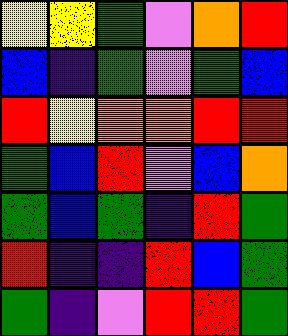[["yellow", "yellow", "green", "violet", "orange", "red"], ["blue", "indigo", "green", "violet", "green", "blue"], ["red", "yellow", "orange", "orange", "red", "red"], ["green", "blue", "red", "violet", "blue", "orange"], ["green", "blue", "green", "indigo", "red", "green"], ["red", "indigo", "indigo", "red", "blue", "green"], ["green", "indigo", "violet", "red", "red", "green"]]